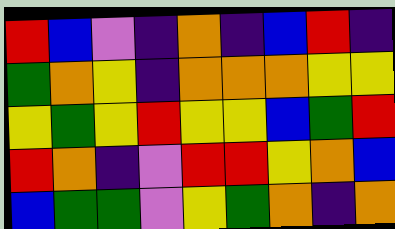[["red", "blue", "violet", "indigo", "orange", "indigo", "blue", "red", "indigo"], ["green", "orange", "yellow", "indigo", "orange", "orange", "orange", "yellow", "yellow"], ["yellow", "green", "yellow", "red", "yellow", "yellow", "blue", "green", "red"], ["red", "orange", "indigo", "violet", "red", "red", "yellow", "orange", "blue"], ["blue", "green", "green", "violet", "yellow", "green", "orange", "indigo", "orange"]]